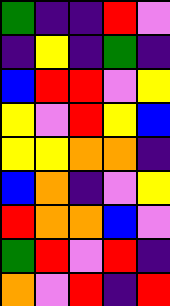[["green", "indigo", "indigo", "red", "violet"], ["indigo", "yellow", "indigo", "green", "indigo"], ["blue", "red", "red", "violet", "yellow"], ["yellow", "violet", "red", "yellow", "blue"], ["yellow", "yellow", "orange", "orange", "indigo"], ["blue", "orange", "indigo", "violet", "yellow"], ["red", "orange", "orange", "blue", "violet"], ["green", "red", "violet", "red", "indigo"], ["orange", "violet", "red", "indigo", "red"]]